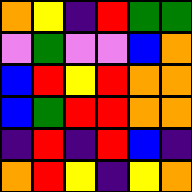[["orange", "yellow", "indigo", "red", "green", "green"], ["violet", "green", "violet", "violet", "blue", "orange"], ["blue", "red", "yellow", "red", "orange", "orange"], ["blue", "green", "red", "red", "orange", "orange"], ["indigo", "red", "indigo", "red", "blue", "indigo"], ["orange", "red", "yellow", "indigo", "yellow", "orange"]]